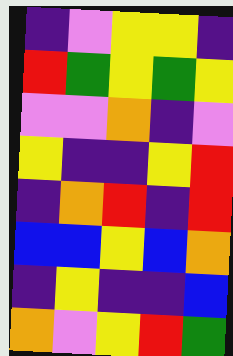[["indigo", "violet", "yellow", "yellow", "indigo"], ["red", "green", "yellow", "green", "yellow"], ["violet", "violet", "orange", "indigo", "violet"], ["yellow", "indigo", "indigo", "yellow", "red"], ["indigo", "orange", "red", "indigo", "red"], ["blue", "blue", "yellow", "blue", "orange"], ["indigo", "yellow", "indigo", "indigo", "blue"], ["orange", "violet", "yellow", "red", "green"]]